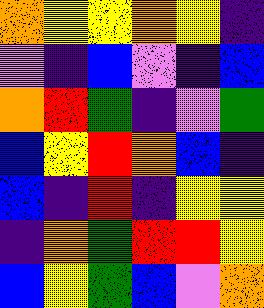[["orange", "yellow", "yellow", "orange", "yellow", "indigo"], ["violet", "indigo", "blue", "violet", "indigo", "blue"], ["orange", "red", "green", "indigo", "violet", "green"], ["blue", "yellow", "red", "orange", "blue", "indigo"], ["blue", "indigo", "red", "indigo", "yellow", "yellow"], ["indigo", "orange", "green", "red", "red", "yellow"], ["blue", "yellow", "green", "blue", "violet", "orange"]]